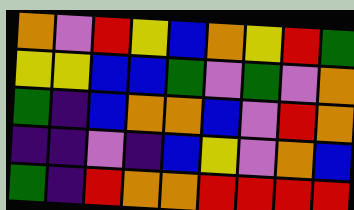[["orange", "violet", "red", "yellow", "blue", "orange", "yellow", "red", "green"], ["yellow", "yellow", "blue", "blue", "green", "violet", "green", "violet", "orange"], ["green", "indigo", "blue", "orange", "orange", "blue", "violet", "red", "orange"], ["indigo", "indigo", "violet", "indigo", "blue", "yellow", "violet", "orange", "blue"], ["green", "indigo", "red", "orange", "orange", "red", "red", "red", "red"]]